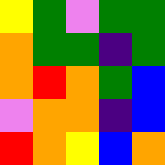[["yellow", "green", "violet", "green", "green"], ["orange", "green", "green", "indigo", "green"], ["orange", "red", "orange", "green", "blue"], ["violet", "orange", "orange", "indigo", "blue"], ["red", "orange", "yellow", "blue", "orange"]]